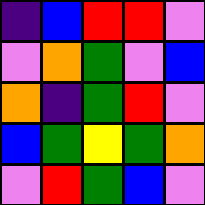[["indigo", "blue", "red", "red", "violet"], ["violet", "orange", "green", "violet", "blue"], ["orange", "indigo", "green", "red", "violet"], ["blue", "green", "yellow", "green", "orange"], ["violet", "red", "green", "blue", "violet"]]